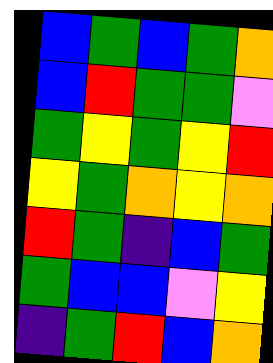[["blue", "green", "blue", "green", "orange"], ["blue", "red", "green", "green", "violet"], ["green", "yellow", "green", "yellow", "red"], ["yellow", "green", "orange", "yellow", "orange"], ["red", "green", "indigo", "blue", "green"], ["green", "blue", "blue", "violet", "yellow"], ["indigo", "green", "red", "blue", "orange"]]